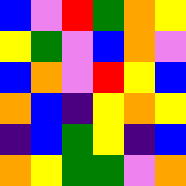[["blue", "violet", "red", "green", "orange", "yellow"], ["yellow", "green", "violet", "blue", "orange", "violet"], ["blue", "orange", "violet", "red", "yellow", "blue"], ["orange", "blue", "indigo", "yellow", "orange", "yellow"], ["indigo", "blue", "green", "yellow", "indigo", "blue"], ["orange", "yellow", "green", "green", "violet", "orange"]]